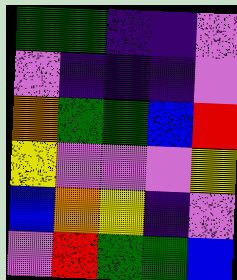[["green", "green", "indigo", "indigo", "violet"], ["violet", "indigo", "indigo", "indigo", "violet"], ["orange", "green", "green", "blue", "red"], ["yellow", "violet", "violet", "violet", "yellow"], ["blue", "orange", "yellow", "indigo", "violet"], ["violet", "red", "green", "green", "blue"]]